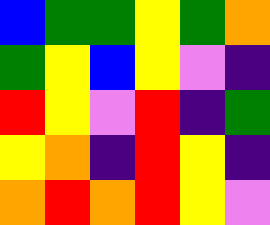[["blue", "green", "green", "yellow", "green", "orange"], ["green", "yellow", "blue", "yellow", "violet", "indigo"], ["red", "yellow", "violet", "red", "indigo", "green"], ["yellow", "orange", "indigo", "red", "yellow", "indigo"], ["orange", "red", "orange", "red", "yellow", "violet"]]